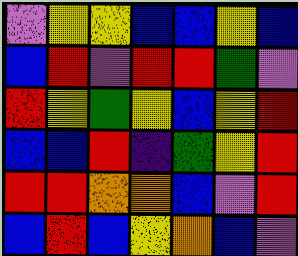[["violet", "yellow", "yellow", "blue", "blue", "yellow", "blue"], ["blue", "red", "violet", "red", "red", "green", "violet"], ["red", "yellow", "green", "yellow", "blue", "yellow", "red"], ["blue", "blue", "red", "indigo", "green", "yellow", "red"], ["red", "red", "orange", "orange", "blue", "violet", "red"], ["blue", "red", "blue", "yellow", "orange", "blue", "violet"]]